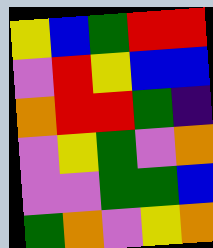[["yellow", "blue", "green", "red", "red"], ["violet", "red", "yellow", "blue", "blue"], ["orange", "red", "red", "green", "indigo"], ["violet", "yellow", "green", "violet", "orange"], ["violet", "violet", "green", "green", "blue"], ["green", "orange", "violet", "yellow", "orange"]]